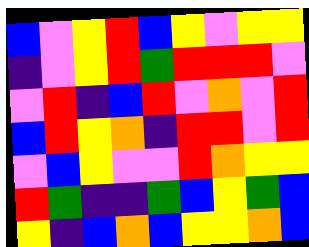[["blue", "violet", "yellow", "red", "blue", "yellow", "violet", "yellow", "yellow"], ["indigo", "violet", "yellow", "red", "green", "red", "red", "red", "violet"], ["violet", "red", "indigo", "blue", "red", "violet", "orange", "violet", "red"], ["blue", "red", "yellow", "orange", "indigo", "red", "red", "violet", "red"], ["violet", "blue", "yellow", "violet", "violet", "red", "orange", "yellow", "yellow"], ["red", "green", "indigo", "indigo", "green", "blue", "yellow", "green", "blue"], ["yellow", "indigo", "blue", "orange", "blue", "yellow", "yellow", "orange", "blue"]]